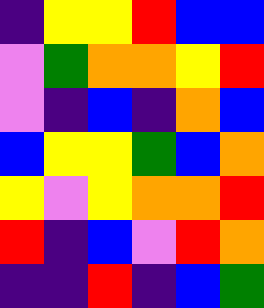[["indigo", "yellow", "yellow", "red", "blue", "blue"], ["violet", "green", "orange", "orange", "yellow", "red"], ["violet", "indigo", "blue", "indigo", "orange", "blue"], ["blue", "yellow", "yellow", "green", "blue", "orange"], ["yellow", "violet", "yellow", "orange", "orange", "red"], ["red", "indigo", "blue", "violet", "red", "orange"], ["indigo", "indigo", "red", "indigo", "blue", "green"]]